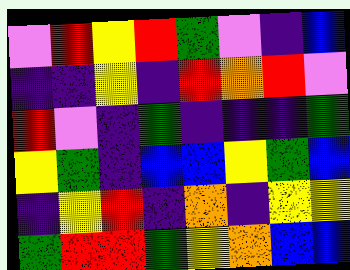[["violet", "red", "yellow", "red", "green", "violet", "indigo", "blue"], ["indigo", "indigo", "yellow", "indigo", "red", "orange", "red", "violet"], ["red", "violet", "indigo", "green", "indigo", "indigo", "indigo", "green"], ["yellow", "green", "indigo", "blue", "blue", "yellow", "green", "blue"], ["indigo", "yellow", "red", "indigo", "orange", "indigo", "yellow", "yellow"], ["green", "red", "red", "green", "yellow", "orange", "blue", "blue"]]